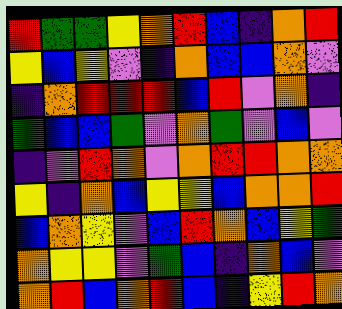[["red", "green", "green", "yellow", "orange", "red", "blue", "indigo", "orange", "red"], ["yellow", "blue", "yellow", "violet", "indigo", "orange", "blue", "blue", "orange", "violet"], ["indigo", "orange", "red", "red", "red", "blue", "red", "violet", "orange", "indigo"], ["green", "blue", "blue", "green", "violet", "orange", "green", "violet", "blue", "violet"], ["indigo", "violet", "red", "orange", "violet", "orange", "red", "red", "orange", "orange"], ["yellow", "indigo", "orange", "blue", "yellow", "yellow", "blue", "orange", "orange", "red"], ["blue", "orange", "yellow", "violet", "blue", "red", "orange", "blue", "yellow", "green"], ["orange", "yellow", "yellow", "violet", "green", "blue", "indigo", "orange", "blue", "violet"], ["orange", "red", "blue", "orange", "red", "blue", "indigo", "yellow", "red", "orange"]]